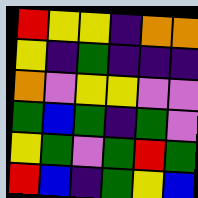[["red", "yellow", "yellow", "indigo", "orange", "orange"], ["yellow", "indigo", "green", "indigo", "indigo", "indigo"], ["orange", "violet", "yellow", "yellow", "violet", "violet"], ["green", "blue", "green", "indigo", "green", "violet"], ["yellow", "green", "violet", "green", "red", "green"], ["red", "blue", "indigo", "green", "yellow", "blue"]]